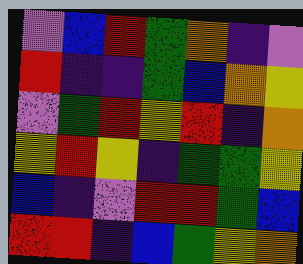[["violet", "blue", "red", "green", "orange", "indigo", "violet"], ["red", "indigo", "indigo", "green", "blue", "orange", "yellow"], ["violet", "green", "red", "yellow", "red", "indigo", "orange"], ["yellow", "red", "yellow", "indigo", "green", "green", "yellow"], ["blue", "indigo", "violet", "red", "red", "green", "blue"], ["red", "red", "indigo", "blue", "green", "yellow", "orange"]]